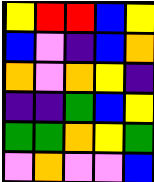[["yellow", "red", "red", "blue", "yellow"], ["blue", "violet", "indigo", "blue", "orange"], ["orange", "violet", "orange", "yellow", "indigo"], ["indigo", "indigo", "green", "blue", "yellow"], ["green", "green", "orange", "yellow", "green"], ["violet", "orange", "violet", "violet", "blue"]]